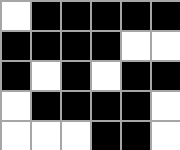[["white", "black", "black", "black", "black", "black"], ["black", "black", "black", "black", "white", "white"], ["black", "white", "black", "white", "black", "black"], ["white", "black", "black", "black", "black", "white"], ["white", "white", "white", "black", "black", "white"]]